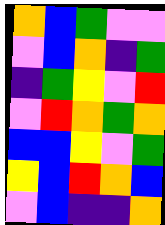[["orange", "blue", "green", "violet", "violet"], ["violet", "blue", "orange", "indigo", "green"], ["indigo", "green", "yellow", "violet", "red"], ["violet", "red", "orange", "green", "orange"], ["blue", "blue", "yellow", "violet", "green"], ["yellow", "blue", "red", "orange", "blue"], ["violet", "blue", "indigo", "indigo", "orange"]]